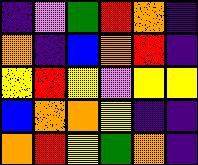[["indigo", "violet", "green", "red", "orange", "indigo"], ["orange", "indigo", "blue", "orange", "red", "indigo"], ["yellow", "red", "yellow", "violet", "yellow", "yellow"], ["blue", "orange", "orange", "yellow", "indigo", "indigo"], ["orange", "red", "yellow", "green", "orange", "indigo"]]